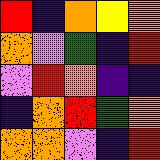[["red", "indigo", "orange", "yellow", "orange"], ["orange", "violet", "green", "indigo", "red"], ["violet", "red", "orange", "indigo", "indigo"], ["indigo", "orange", "red", "green", "orange"], ["orange", "orange", "violet", "indigo", "red"]]